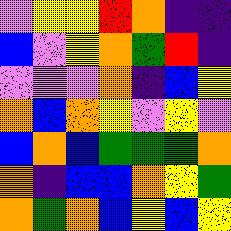[["violet", "yellow", "yellow", "red", "orange", "indigo", "indigo"], ["blue", "violet", "yellow", "orange", "green", "red", "indigo"], ["violet", "violet", "violet", "orange", "indigo", "blue", "yellow"], ["orange", "blue", "orange", "yellow", "violet", "yellow", "violet"], ["blue", "orange", "blue", "green", "green", "green", "orange"], ["orange", "indigo", "blue", "blue", "orange", "yellow", "green"], ["orange", "green", "orange", "blue", "yellow", "blue", "yellow"]]